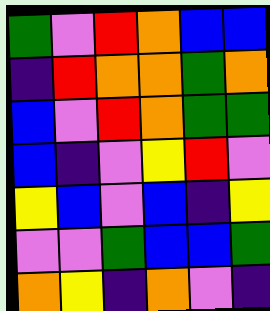[["green", "violet", "red", "orange", "blue", "blue"], ["indigo", "red", "orange", "orange", "green", "orange"], ["blue", "violet", "red", "orange", "green", "green"], ["blue", "indigo", "violet", "yellow", "red", "violet"], ["yellow", "blue", "violet", "blue", "indigo", "yellow"], ["violet", "violet", "green", "blue", "blue", "green"], ["orange", "yellow", "indigo", "orange", "violet", "indigo"]]